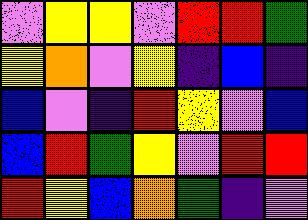[["violet", "yellow", "yellow", "violet", "red", "red", "green"], ["yellow", "orange", "violet", "yellow", "indigo", "blue", "indigo"], ["blue", "violet", "indigo", "red", "yellow", "violet", "blue"], ["blue", "red", "green", "yellow", "violet", "red", "red"], ["red", "yellow", "blue", "orange", "green", "indigo", "violet"]]